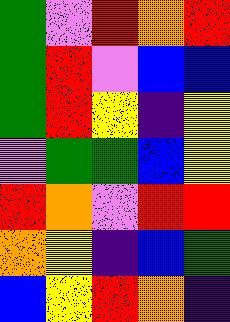[["green", "violet", "red", "orange", "red"], ["green", "red", "violet", "blue", "blue"], ["green", "red", "yellow", "indigo", "yellow"], ["violet", "green", "green", "blue", "yellow"], ["red", "orange", "violet", "red", "red"], ["orange", "yellow", "indigo", "blue", "green"], ["blue", "yellow", "red", "orange", "indigo"]]